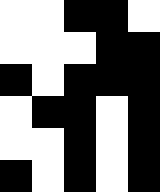[["white", "white", "black", "black", "white"], ["white", "white", "white", "black", "black"], ["black", "white", "black", "black", "black"], ["white", "black", "black", "white", "black"], ["white", "white", "black", "white", "black"], ["black", "white", "black", "white", "black"]]